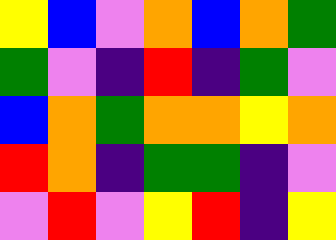[["yellow", "blue", "violet", "orange", "blue", "orange", "green"], ["green", "violet", "indigo", "red", "indigo", "green", "violet"], ["blue", "orange", "green", "orange", "orange", "yellow", "orange"], ["red", "orange", "indigo", "green", "green", "indigo", "violet"], ["violet", "red", "violet", "yellow", "red", "indigo", "yellow"]]